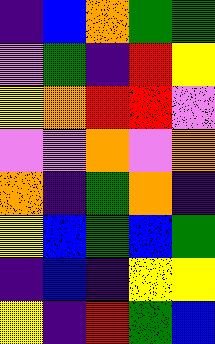[["indigo", "blue", "orange", "green", "green"], ["violet", "green", "indigo", "red", "yellow"], ["yellow", "orange", "red", "red", "violet"], ["violet", "violet", "orange", "violet", "orange"], ["orange", "indigo", "green", "orange", "indigo"], ["yellow", "blue", "green", "blue", "green"], ["indigo", "blue", "indigo", "yellow", "yellow"], ["yellow", "indigo", "red", "green", "blue"]]